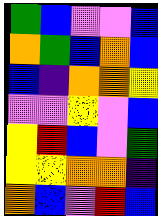[["green", "blue", "violet", "violet", "blue"], ["orange", "green", "blue", "orange", "blue"], ["blue", "indigo", "orange", "orange", "yellow"], ["violet", "violet", "yellow", "violet", "blue"], ["yellow", "red", "blue", "violet", "green"], ["yellow", "yellow", "orange", "orange", "indigo"], ["orange", "blue", "violet", "red", "blue"]]